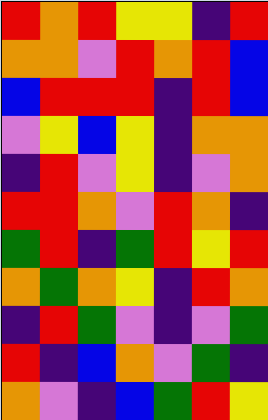[["red", "orange", "red", "yellow", "yellow", "indigo", "red"], ["orange", "orange", "violet", "red", "orange", "red", "blue"], ["blue", "red", "red", "red", "indigo", "red", "blue"], ["violet", "yellow", "blue", "yellow", "indigo", "orange", "orange"], ["indigo", "red", "violet", "yellow", "indigo", "violet", "orange"], ["red", "red", "orange", "violet", "red", "orange", "indigo"], ["green", "red", "indigo", "green", "red", "yellow", "red"], ["orange", "green", "orange", "yellow", "indigo", "red", "orange"], ["indigo", "red", "green", "violet", "indigo", "violet", "green"], ["red", "indigo", "blue", "orange", "violet", "green", "indigo"], ["orange", "violet", "indigo", "blue", "green", "red", "yellow"]]